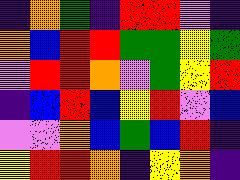[["indigo", "orange", "green", "indigo", "red", "red", "violet", "indigo"], ["orange", "blue", "red", "red", "green", "green", "yellow", "green"], ["violet", "red", "red", "orange", "violet", "green", "yellow", "red"], ["indigo", "blue", "red", "blue", "yellow", "red", "violet", "blue"], ["violet", "violet", "orange", "blue", "green", "blue", "red", "indigo"], ["yellow", "red", "red", "orange", "indigo", "yellow", "orange", "indigo"]]